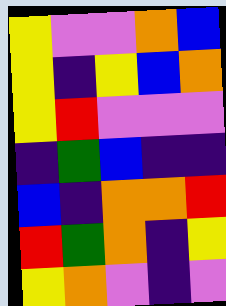[["yellow", "violet", "violet", "orange", "blue"], ["yellow", "indigo", "yellow", "blue", "orange"], ["yellow", "red", "violet", "violet", "violet"], ["indigo", "green", "blue", "indigo", "indigo"], ["blue", "indigo", "orange", "orange", "red"], ["red", "green", "orange", "indigo", "yellow"], ["yellow", "orange", "violet", "indigo", "violet"]]